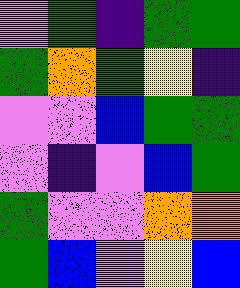[["violet", "green", "indigo", "green", "green"], ["green", "orange", "green", "yellow", "indigo"], ["violet", "violet", "blue", "green", "green"], ["violet", "indigo", "violet", "blue", "green"], ["green", "violet", "violet", "orange", "orange"], ["green", "blue", "violet", "yellow", "blue"]]